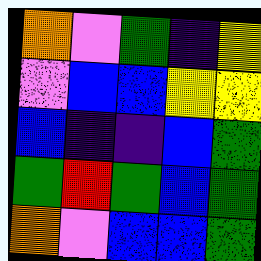[["orange", "violet", "green", "indigo", "yellow"], ["violet", "blue", "blue", "yellow", "yellow"], ["blue", "indigo", "indigo", "blue", "green"], ["green", "red", "green", "blue", "green"], ["orange", "violet", "blue", "blue", "green"]]